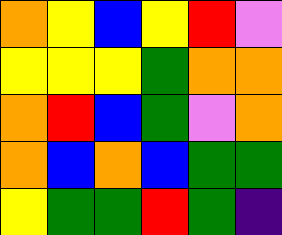[["orange", "yellow", "blue", "yellow", "red", "violet"], ["yellow", "yellow", "yellow", "green", "orange", "orange"], ["orange", "red", "blue", "green", "violet", "orange"], ["orange", "blue", "orange", "blue", "green", "green"], ["yellow", "green", "green", "red", "green", "indigo"]]